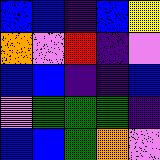[["blue", "blue", "indigo", "blue", "yellow"], ["orange", "violet", "red", "indigo", "violet"], ["blue", "blue", "indigo", "indigo", "blue"], ["violet", "green", "green", "green", "indigo"], ["blue", "blue", "green", "orange", "violet"]]